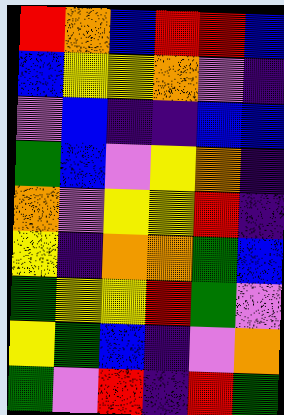[["red", "orange", "blue", "red", "red", "blue"], ["blue", "yellow", "yellow", "orange", "violet", "indigo"], ["violet", "blue", "indigo", "indigo", "blue", "blue"], ["green", "blue", "violet", "yellow", "orange", "indigo"], ["orange", "violet", "yellow", "yellow", "red", "indigo"], ["yellow", "indigo", "orange", "orange", "green", "blue"], ["green", "yellow", "yellow", "red", "green", "violet"], ["yellow", "green", "blue", "indigo", "violet", "orange"], ["green", "violet", "red", "indigo", "red", "green"]]